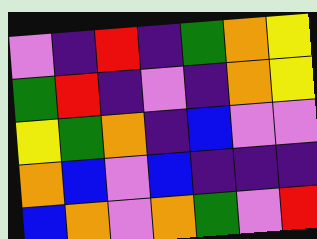[["violet", "indigo", "red", "indigo", "green", "orange", "yellow"], ["green", "red", "indigo", "violet", "indigo", "orange", "yellow"], ["yellow", "green", "orange", "indigo", "blue", "violet", "violet"], ["orange", "blue", "violet", "blue", "indigo", "indigo", "indigo"], ["blue", "orange", "violet", "orange", "green", "violet", "red"]]